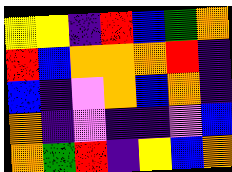[["yellow", "yellow", "indigo", "red", "blue", "green", "orange"], ["red", "blue", "orange", "orange", "orange", "red", "indigo"], ["blue", "indigo", "violet", "orange", "blue", "orange", "indigo"], ["orange", "indigo", "violet", "indigo", "indigo", "violet", "blue"], ["orange", "green", "red", "indigo", "yellow", "blue", "orange"]]